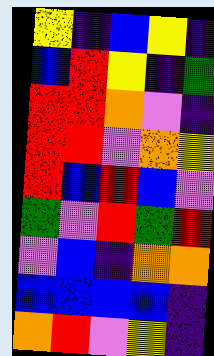[["yellow", "indigo", "blue", "yellow", "indigo"], ["blue", "red", "yellow", "indigo", "green"], ["red", "red", "orange", "violet", "indigo"], ["red", "red", "violet", "orange", "yellow"], ["red", "blue", "red", "blue", "violet"], ["green", "violet", "red", "green", "red"], ["violet", "blue", "indigo", "orange", "orange"], ["blue", "blue", "blue", "blue", "indigo"], ["orange", "red", "violet", "yellow", "indigo"]]